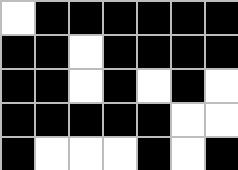[["white", "black", "black", "black", "black", "black", "black"], ["black", "black", "white", "black", "black", "black", "black"], ["black", "black", "white", "black", "white", "black", "white"], ["black", "black", "black", "black", "black", "white", "white"], ["black", "white", "white", "white", "black", "white", "black"]]